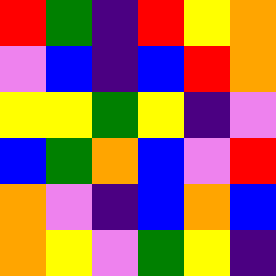[["red", "green", "indigo", "red", "yellow", "orange"], ["violet", "blue", "indigo", "blue", "red", "orange"], ["yellow", "yellow", "green", "yellow", "indigo", "violet"], ["blue", "green", "orange", "blue", "violet", "red"], ["orange", "violet", "indigo", "blue", "orange", "blue"], ["orange", "yellow", "violet", "green", "yellow", "indigo"]]